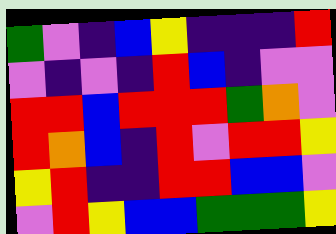[["green", "violet", "indigo", "blue", "yellow", "indigo", "indigo", "indigo", "red"], ["violet", "indigo", "violet", "indigo", "red", "blue", "indigo", "violet", "violet"], ["red", "red", "blue", "red", "red", "red", "green", "orange", "violet"], ["red", "orange", "blue", "indigo", "red", "violet", "red", "red", "yellow"], ["yellow", "red", "indigo", "indigo", "red", "red", "blue", "blue", "violet"], ["violet", "red", "yellow", "blue", "blue", "green", "green", "green", "yellow"]]